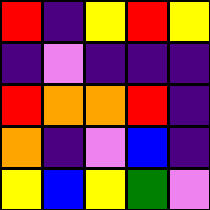[["red", "indigo", "yellow", "red", "yellow"], ["indigo", "violet", "indigo", "indigo", "indigo"], ["red", "orange", "orange", "red", "indigo"], ["orange", "indigo", "violet", "blue", "indigo"], ["yellow", "blue", "yellow", "green", "violet"]]